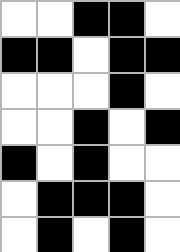[["white", "white", "black", "black", "white"], ["black", "black", "white", "black", "black"], ["white", "white", "white", "black", "white"], ["white", "white", "black", "white", "black"], ["black", "white", "black", "white", "white"], ["white", "black", "black", "black", "white"], ["white", "black", "white", "black", "white"]]